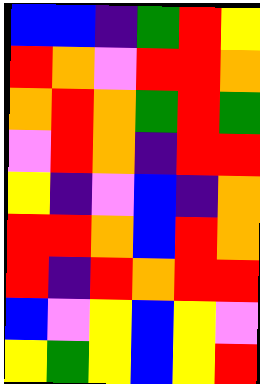[["blue", "blue", "indigo", "green", "red", "yellow"], ["red", "orange", "violet", "red", "red", "orange"], ["orange", "red", "orange", "green", "red", "green"], ["violet", "red", "orange", "indigo", "red", "red"], ["yellow", "indigo", "violet", "blue", "indigo", "orange"], ["red", "red", "orange", "blue", "red", "orange"], ["red", "indigo", "red", "orange", "red", "red"], ["blue", "violet", "yellow", "blue", "yellow", "violet"], ["yellow", "green", "yellow", "blue", "yellow", "red"]]